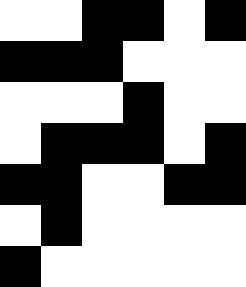[["white", "white", "black", "black", "white", "black"], ["black", "black", "black", "white", "white", "white"], ["white", "white", "white", "black", "white", "white"], ["white", "black", "black", "black", "white", "black"], ["black", "black", "white", "white", "black", "black"], ["white", "black", "white", "white", "white", "white"], ["black", "white", "white", "white", "white", "white"]]